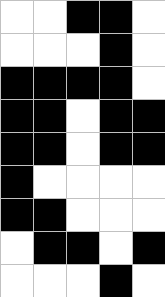[["white", "white", "black", "black", "white"], ["white", "white", "white", "black", "white"], ["black", "black", "black", "black", "white"], ["black", "black", "white", "black", "black"], ["black", "black", "white", "black", "black"], ["black", "white", "white", "white", "white"], ["black", "black", "white", "white", "white"], ["white", "black", "black", "white", "black"], ["white", "white", "white", "black", "white"]]